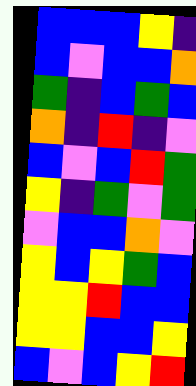[["blue", "blue", "blue", "yellow", "indigo"], ["blue", "violet", "blue", "blue", "orange"], ["green", "indigo", "blue", "green", "blue"], ["orange", "indigo", "red", "indigo", "violet"], ["blue", "violet", "blue", "red", "green"], ["yellow", "indigo", "green", "violet", "green"], ["violet", "blue", "blue", "orange", "violet"], ["yellow", "blue", "yellow", "green", "blue"], ["yellow", "yellow", "red", "blue", "blue"], ["yellow", "yellow", "blue", "blue", "yellow"], ["blue", "violet", "blue", "yellow", "red"]]